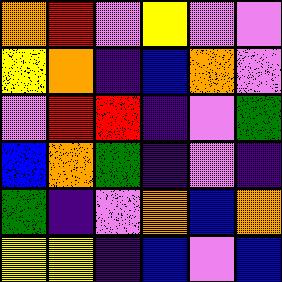[["orange", "red", "violet", "yellow", "violet", "violet"], ["yellow", "orange", "indigo", "blue", "orange", "violet"], ["violet", "red", "red", "indigo", "violet", "green"], ["blue", "orange", "green", "indigo", "violet", "indigo"], ["green", "indigo", "violet", "orange", "blue", "orange"], ["yellow", "yellow", "indigo", "blue", "violet", "blue"]]